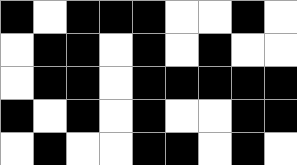[["black", "white", "black", "black", "black", "white", "white", "black", "white"], ["white", "black", "black", "white", "black", "white", "black", "white", "white"], ["white", "black", "black", "white", "black", "black", "black", "black", "black"], ["black", "white", "black", "white", "black", "white", "white", "black", "black"], ["white", "black", "white", "white", "black", "black", "white", "black", "white"]]